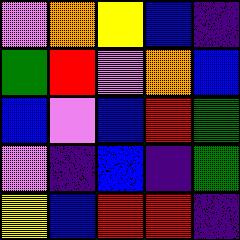[["violet", "orange", "yellow", "blue", "indigo"], ["green", "red", "violet", "orange", "blue"], ["blue", "violet", "blue", "red", "green"], ["violet", "indigo", "blue", "indigo", "green"], ["yellow", "blue", "red", "red", "indigo"]]